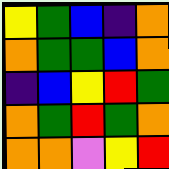[["yellow", "green", "blue", "indigo", "orange"], ["orange", "green", "green", "blue", "orange"], ["indigo", "blue", "yellow", "red", "green"], ["orange", "green", "red", "green", "orange"], ["orange", "orange", "violet", "yellow", "red"]]